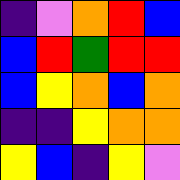[["indigo", "violet", "orange", "red", "blue"], ["blue", "red", "green", "red", "red"], ["blue", "yellow", "orange", "blue", "orange"], ["indigo", "indigo", "yellow", "orange", "orange"], ["yellow", "blue", "indigo", "yellow", "violet"]]